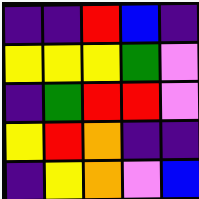[["indigo", "indigo", "red", "blue", "indigo"], ["yellow", "yellow", "yellow", "green", "violet"], ["indigo", "green", "red", "red", "violet"], ["yellow", "red", "orange", "indigo", "indigo"], ["indigo", "yellow", "orange", "violet", "blue"]]